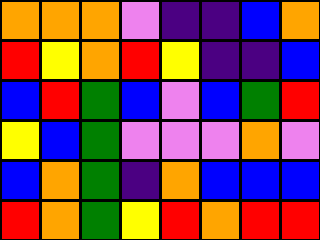[["orange", "orange", "orange", "violet", "indigo", "indigo", "blue", "orange"], ["red", "yellow", "orange", "red", "yellow", "indigo", "indigo", "blue"], ["blue", "red", "green", "blue", "violet", "blue", "green", "red"], ["yellow", "blue", "green", "violet", "violet", "violet", "orange", "violet"], ["blue", "orange", "green", "indigo", "orange", "blue", "blue", "blue"], ["red", "orange", "green", "yellow", "red", "orange", "red", "red"]]